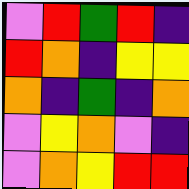[["violet", "red", "green", "red", "indigo"], ["red", "orange", "indigo", "yellow", "yellow"], ["orange", "indigo", "green", "indigo", "orange"], ["violet", "yellow", "orange", "violet", "indigo"], ["violet", "orange", "yellow", "red", "red"]]